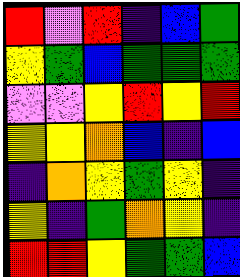[["red", "violet", "red", "indigo", "blue", "green"], ["yellow", "green", "blue", "green", "green", "green"], ["violet", "violet", "yellow", "red", "yellow", "red"], ["yellow", "yellow", "orange", "blue", "indigo", "blue"], ["indigo", "orange", "yellow", "green", "yellow", "indigo"], ["yellow", "indigo", "green", "orange", "yellow", "indigo"], ["red", "red", "yellow", "green", "green", "blue"]]